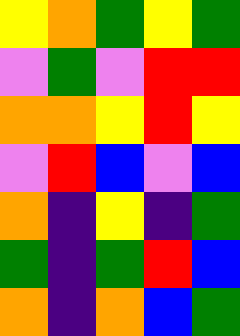[["yellow", "orange", "green", "yellow", "green"], ["violet", "green", "violet", "red", "red"], ["orange", "orange", "yellow", "red", "yellow"], ["violet", "red", "blue", "violet", "blue"], ["orange", "indigo", "yellow", "indigo", "green"], ["green", "indigo", "green", "red", "blue"], ["orange", "indigo", "orange", "blue", "green"]]